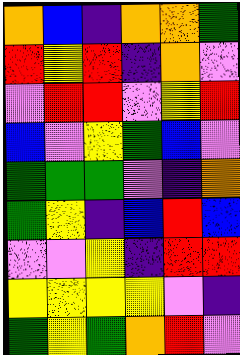[["orange", "blue", "indigo", "orange", "orange", "green"], ["red", "yellow", "red", "indigo", "orange", "violet"], ["violet", "red", "red", "violet", "yellow", "red"], ["blue", "violet", "yellow", "green", "blue", "violet"], ["green", "green", "green", "violet", "indigo", "orange"], ["green", "yellow", "indigo", "blue", "red", "blue"], ["violet", "violet", "yellow", "indigo", "red", "red"], ["yellow", "yellow", "yellow", "yellow", "violet", "indigo"], ["green", "yellow", "green", "orange", "red", "violet"]]